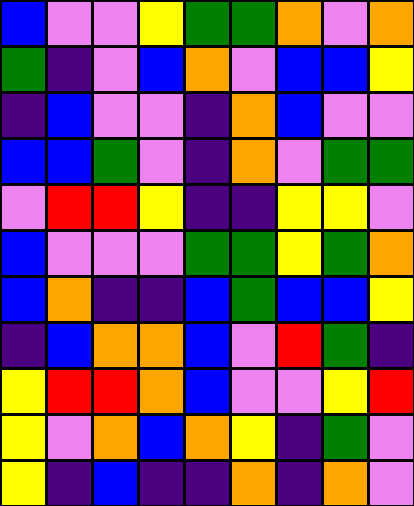[["blue", "violet", "violet", "yellow", "green", "green", "orange", "violet", "orange"], ["green", "indigo", "violet", "blue", "orange", "violet", "blue", "blue", "yellow"], ["indigo", "blue", "violet", "violet", "indigo", "orange", "blue", "violet", "violet"], ["blue", "blue", "green", "violet", "indigo", "orange", "violet", "green", "green"], ["violet", "red", "red", "yellow", "indigo", "indigo", "yellow", "yellow", "violet"], ["blue", "violet", "violet", "violet", "green", "green", "yellow", "green", "orange"], ["blue", "orange", "indigo", "indigo", "blue", "green", "blue", "blue", "yellow"], ["indigo", "blue", "orange", "orange", "blue", "violet", "red", "green", "indigo"], ["yellow", "red", "red", "orange", "blue", "violet", "violet", "yellow", "red"], ["yellow", "violet", "orange", "blue", "orange", "yellow", "indigo", "green", "violet"], ["yellow", "indigo", "blue", "indigo", "indigo", "orange", "indigo", "orange", "violet"]]